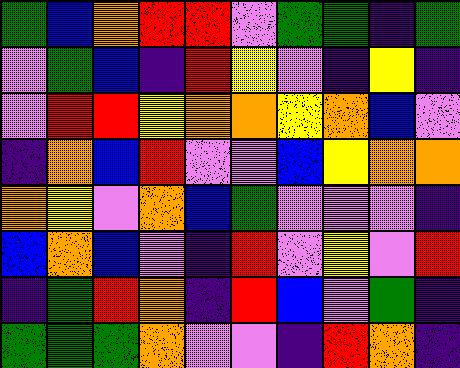[["green", "blue", "orange", "red", "red", "violet", "green", "green", "indigo", "green"], ["violet", "green", "blue", "indigo", "red", "yellow", "violet", "indigo", "yellow", "indigo"], ["violet", "red", "red", "yellow", "orange", "orange", "yellow", "orange", "blue", "violet"], ["indigo", "orange", "blue", "red", "violet", "violet", "blue", "yellow", "orange", "orange"], ["orange", "yellow", "violet", "orange", "blue", "green", "violet", "violet", "violet", "indigo"], ["blue", "orange", "blue", "violet", "indigo", "red", "violet", "yellow", "violet", "red"], ["indigo", "green", "red", "orange", "indigo", "red", "blue", "violet", "green", "indigo"], ["green", "green", "green", "orange", "violet", "violet", "indigo", "red", "orange", "indigo"]]